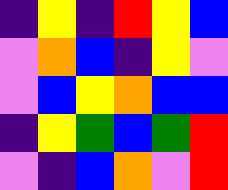[["indigo", "yellow", "indigo", "red", "yellow", "blue"], ["violet", "orange", "blue", "indigo", "yellow", "violet"], ["violet", "blue", "yellow", "orange", "blue", "blue"], ["indigo", "yellow", "green", "blue", "green", "red"], ["violet", "indigo", "blue", "orange", "violet", "red"]]